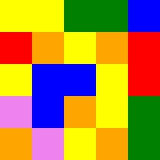[["yellow", "yellow", "green", "green", "blue"], ["red", "orange", "yellow", "orange", "red"], ["yellow", "blue", "blue", "yellow", "red"], ["violet", "blue", "orange", "yellow", "green"], ["orange", "violet", "yellow", "orange", "green"]]